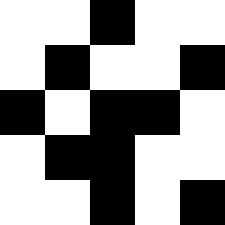[["white", "white", "black", "white", "white"], ["white", "black", "white", "white", "black"], ["black", "white", "black", "black", "white"], ["white", "black", "black", "white", "white"], ["white", "white", "black", "white", "black"]]